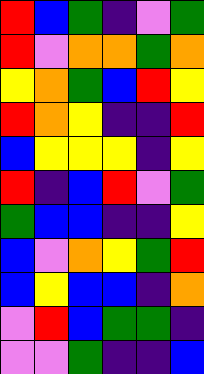[["red", "blue", "green", "indigo", "violet", "green"], ["red", "violet", "orange", "orange", "green", "orange"], ["yellow", "orange", "green", "blue", "red", "yellow"], ["red", "orange", "yellow", "indigo", "indigo", "red"], ["blue", "yellow", "yellow", "yellow", "indigo", "yellow"], ["red", "indigo", "blue", "red", "violet", "green"], ["green", "blue", "blue", "indigo", "indigo", "yellow"], ["blue", "violet", "orange", "yellow", "green", "red"], ["blue", "yellow", "blue", "blue", "indigo", "orange"], ["violet", "red", "blue", "green", "green", "indigo"], ["violet", "violet", "green", "indigo", "indigo", "blue"]]